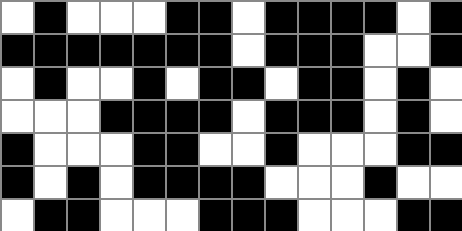[["white", "black", "white", "white", "white", "black", "black", "white", "black", "black", "black", "black", "white", "black"], ["black", "black", "black", "black", "black", "black", "black", "white", "black", "black", "black", "white", "white", "black"], ["white", "black", "white", "white", "black", "white", "black", "black", "white", "black", "black", "white", "black", "white"], ["white", "white", "white", "black", "black", "black", "black", "white", "black", "black", "black", "white", "black", "white"], ["black", "white", "white", "white", "black", "black", "white", "white", "black", "white", "white", "white", "black", "black"], ["black", "white", "black", "white", "black", "black", "black", "black", "white", "white", "white", "black", "white", "white"], ["white", "black", "black", "white", "white", "white", "black", "black", "black", "white", "white", "white", "black", "black"]]